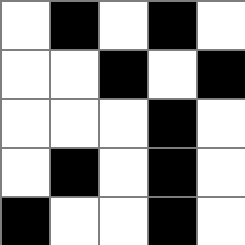[["white", "black", "white", "black", "white"], ["white", "white", "black", "white", "black"], ["white", "white", "white", "black", "white"], ["white", "black", "white", "black", "white"], ["black", "white", "white", "black", "white"]]